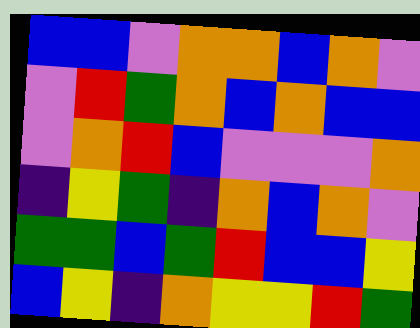[["blue", "blue", "violet", "orange", "orange", "blue", "orange", "violet"], ["violet", "red", "green", "orange", "blue", "orange", "blue", "blue"], ["violet", "orange", "red", "blue", "violet", "violet", "violet", "orange"], ["indigo", "yellow", "green", "indigo", "orange", "blue", "orange", "violet"], ["green", "green", "blue", "green", "red", "blue", "blue", "yellow"], ["blue", "yellow", "indigo", "orange", "yellow", "yellow", "red", "green"]]